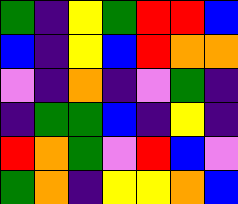[["green", "indigo", "yellow", "green", "red", "red", "blue"], ["blue", "indigo", "yellow", "blue", "red", "orange", "orange"], ["violet", "indigo", "orange", "indigo", "violet", "green", "indigo"], ["indigo", "green", "green", "blue", "indigo", "yellow", "indigo"], ["red", "orange", "green", "violet", "red", "blue", "violet"], ["green", "orange", "indigo", "yellow", "yellow", "orange", "blue"]]